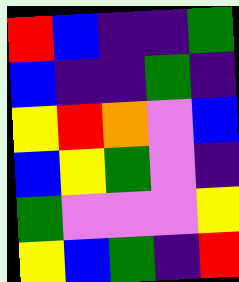[["red", "blue", "indigo", "indigo", "green"], ["blue", "indigo", "indigo", "green", "indigo"], ["yellow", "red", "orange", "violet", "blue"], ["blue", "yellow", "green", "violet", "indigo"], ["green", "violet", "violet", "violet", "yellow"], ["yellow", "blue", "green", "indigo", "red"]]